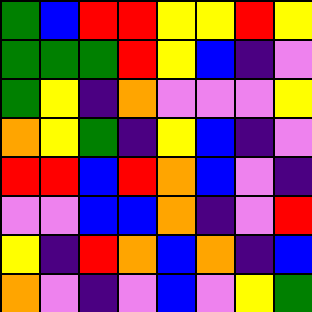[["green", "blue", "red", "red", "yellow", "yellow", "red", "yellow"], ["green", "green", "green", "red", "yellow", "blue", "indigo", "violet"], ["green", "yellow", "indigo", "orange", "violet", "violet", "violet", "yellow"], ["orange", "yellow", "green", "indigo", "yellow", "blue", "indigo", "violet"], ["red", "red", "blue", "red", "orange", "blue", "violet", "indigo"], ["violet", "violet", "blue", "blue", "orange", "indigo", "violet", "red"], ["yellow", "indigo", "red", "orange", "blue", "orange", "indigo", "blue"], ["orange", "violet", "indigo", "violet", "blue", "violet", "yellow", "green"]]